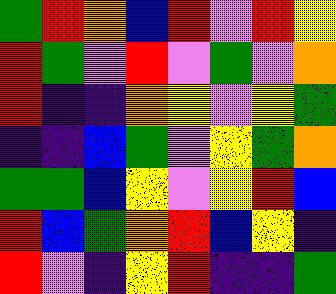[["green", "red", "orange", "blue", "red", "violet", "red", "yellow"], ["red", "green", "violet", "red", "violet", "green", "violet", "orange"], ["red", "indigo", "indigo", "orange", "yellow", "violet", "yellow", "green"], ["indigo", "indigo", "blue", "green", "violet", "yellow", "green", "orange"], ["green", "green", "blue", "yellow", "violet", "yellow", "red", "blue"], ["red", "blue", "green", "orange", "red", "blue", "yellow", "indigo"], ["red", "violet", "indigo", "yellow", "red", "indigo", "indigo", "green"]]